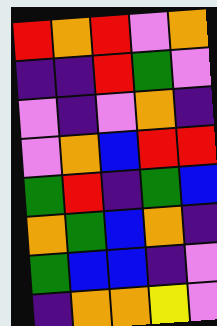[["red", "orange", "red", "violet", "orange"], ["indigo", "indigo", "red", "green", "violet"], ["violet", "indigo", "violet", "orange", "indigo"], ["violet", "orange", "blue", "red", "red"], ["green", "red", "indigo", "green", "blue"], ["orange", "green", "blue", "orange", "indigo"], ["green", "blue", "blue", "indigo", "violet"], ["indigo", "orange", "orange", "yellow", "violet"]]